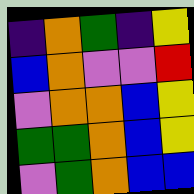[["indigo", "orange", "green", "indigo", "yellow"], ["blue", "orange", "violet", "violet", "red"], ["violet", "orange", "orange", "blue", "yellow"], ["green", "green", "orange", "blue", "yellow"], ["violet", "green", "orange", "blue", "blue"]]